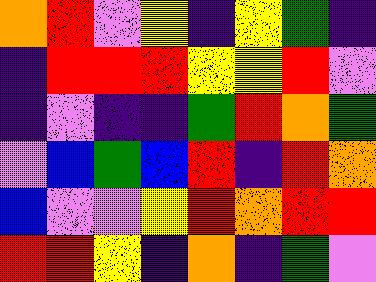[["orange", "red", "violet", "yellow", "indigo", "yellow", "green", "indigo"], ["indigo", "red", "red", "red", "yellow", "yellow", "red", "violet"], ["indigo", "violet", "indigo", "indigo", "green", "red", "orange", "green"], ["violet", "blue", "green", "blue", "red", "indigo", "red", "orange"], ["blue", "violet", "violet", "yellow", "red", "orange", "red", "red"], ["red", "red", "yellow", "indigo", "orange", "indigo", "green", "violet"]]